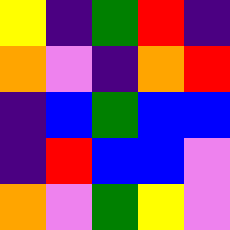[["yellow", "indigo", "green", "red", "indigo"], ["orange", "violet", "indigo", "orange", "red"], ["indigo", "blue", "green", "blue", "blue"], ["indigo", "red", "blue", "blue", "violet"], ["orange", "violet", "green", "yellow", "violet"]]